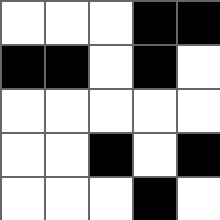[["white", "white", "white", "black", "black"], ["black", "black", "white", "black", "white"], ["white", "white", "white", "white", "white"], ["white", "white", "black", "white", "black"], ["white", "white", "white", "black", "white"]]